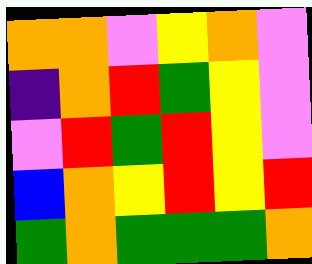[["orange", "orange", "violet", "yellow", "orange", "violet"], ["indigo", "orange", "red", "green", "yellow", "violet"], ["violet", "red", "green", "red", "yellow", "violet"], ["blue", "orange", "yellow", "red", "yellow", "red"], ["green", "orange", "green", "green", "green", "orange"]]